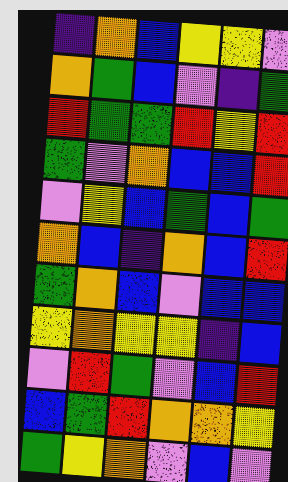[["indigo", "orange", "blue", "yellow", "yellow", "violet"], ["orange", "green", "blue", "violet", "indigo", "green"], ["red", "green", "green", "red", "yellow", "red"], ["green", "violet", "orange", "blue", "blue", "red"], ["violet", "yellow", "blue", "green", "blue", "green"], ["orange", "blue", "indigo", "orange", "blue", "red"], ["green", "orange", "blue", "violet", "blue", "blue"], ["yellow", "orange", "yellow", "yellow", "indigo", "blue"], ["violet", "red", "green", "violet", "blue", "red"], ["blue", "green", "red", "orange", "orange", "yellow"], ["green", "yellow", "orange", "violet", "blue", "violet"]]